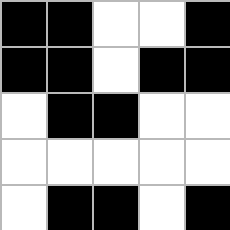[["black", "black", "white", "white", "black"], ["black", "black", "white", "black", "black"], ["white", "black", "black", "white", "white"], ["white", "white", "white", "white", "white"], ["white", "black", "black", "white", "black"]]